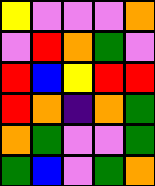[["yellow", "violet", "violet", "violet", "orange"], ["violet", "red", "orange", "green", "violet"], ["red", "blue", "yellow", "red", "red"], ["red", "orange", "indigo", "orange", "green"], ["orange", "green", "violet", "violet", "green"], ["green", "blue", "violet", "green", "orange"]]